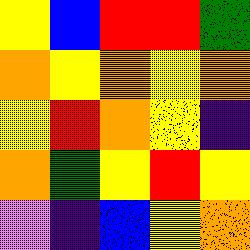[["yellow", "blue", "red", "red", "green"], ["orange", "yellow", "orange", "yellow", "orange"], ["yellow", "red", "orange", "yellow", "indigo"], ["orange", "green", "yellow", "red", "yellow"], ["violet", "indigo", "blue", "yellow", "orange"]]